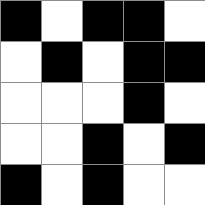[["black", "white", "black", "black", "white"], ["white", "black", "white", "black", "black"], ["white", "white", "white", "black", "white"], ["white", "white", "black", "white", "black"], ["black", "white", "black", "white", "white"]]